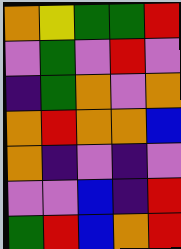[["orange", "yellow", "green", "green", "red"], ["violet", "green", "violet", "red", "violet"], ["indigo", "green", "orange", "violet", "orange"], ["orange", "red", "orange", "orange", "blue"], ["orange", "indigo", "violet", "indigo", "violet"], ["violet", "violet", "blue", "indigo", "red"], ["green", "red", "blue", "orange", "red"]]